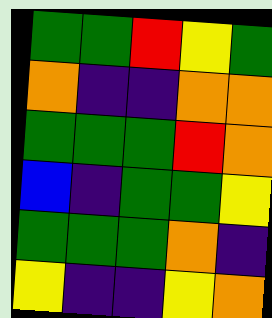[["green", "green", "red", "yellow", "green"], ["orange", "indigo", "indigo", "orange", "orange"], ["green", "green", "green", "red", "orange"], ["blue", "indigo", "green", "green", "yellow"], ["green", "green", "green", "orange", "indigo"], ["yellow", "indigo", "indigo", "yellow", "orange"]]